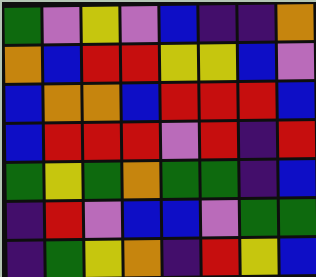[["green", "violet", "yellow", "violet", "blue", "indigo", "indigo", "orange"], ["orange", "blue", "red", "red", "yellow", "yellow", "blue", "violet"], ["blue", "orange", "orange", "blue", "red", "red", "red", "blue"], ["blue", "red", "red", "red", "violet", "red", "indigo", "red"], ["green", "yellow", "green", "orange", "green", "green", "indigo", "blue"], ["indigo", "red", "violet", "blue", "blue", "violet", "green", "green"], ["indigo", "green", "yellow", "orange", "indigo", "red", "yellow", "blue"]]